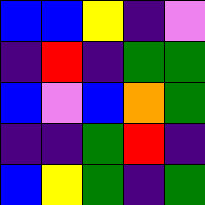[["blue", "blue", "yellow", "indigo", "violet"], ["indigo", "red", "indigo", "green", "green"], ["blue", "violet", "blue", "orange", "green"], ["indigo", "indigo", "green", "red", "indigo"], ["blue", "yellow", "green", "indigo", "green"]]